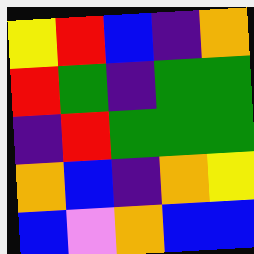[["yellow", "red", "blue", "indigo", "orange"], ["red", "green", "indigo", "green", "green"], ["indigo", "red", "green", "green", "green"], ["orange", "blue", "indigo", "orange", "yellow"], ["blue", "violet", "orange", "blue", "blue"]]